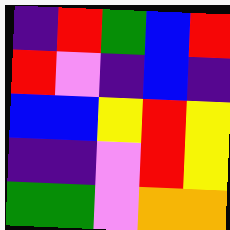[["indigo", "red", "green", "blue", "red"], ["red", "violet", "indigo", "blue", "indigo"], ["blue", "blue", "yellow", "red", "yellow"], ["indigo", "indigo", "violet", "red", "yellow"], ["green", "green", "violet", "orange", "orange"]]